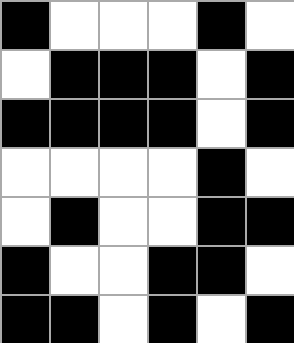[["black", "white", "white", "white", "black", "white"], ["white", "black", "black", "black", "white", "black"], ["black", "black", "black", "black", "white", "black"], ["white", "white", "white", "white", "black", "white"], ["white", "black", "white", "white", "black", "black"], ["black", "white", "white", "black", "black", "white"], ["black", "black", "white", "black", "white", "black"]]